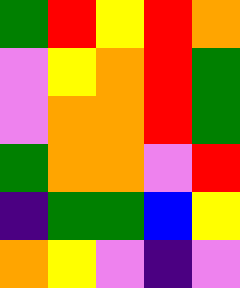[["green", "red", "yellow", "red", "orange"], ["violet", "yellow", "orange", "red", "green"], ["violet", "orange", "orange", "red", "green"], ["green", "orange", "orange", "violet", "red"], ["indigo", "green", "green", "blue", "yellow"], ["orange", "yellow", "violet", "indigo", "violet"]]